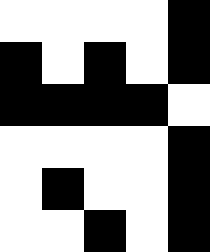[["white", "white", "white", "white", "black"], ["black", "white", "black", "white", "black"], ["black", "black", "black", "black", "white"], ["white", "white", "white", "white", "black"], ["white", "black", "white", "white", "black"], ["white", "white", "black", "white", "black"]]